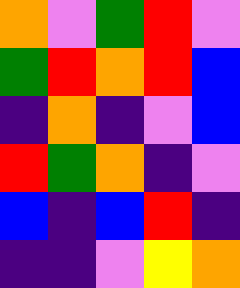[["orange", "violet", "green", "red", "violet"], ["green", "red", "orange", "red", "blue"], ["indigo", "orange", "indigo", "violet", "blue"], ["red", "green", "orange", "indigo", "violet"], ["blue", "indigo", "blue", "red", "indigo"], ["indigo", "indigo", "violet", "yellow", "orange"]]